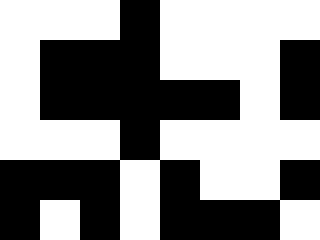[["white", "white", "white", "black", "white", "white", "white", "white"], ["white", "black", "black", "black", "white", "white", "white", "black"], ["white", "black", "black", "black", "black", "black", "white", "black"], ["white", "white", "white", "black", "white", "white", "white", "white"], ["black", "black", "black", "white", "black", "white", "white", "black"], ["black", "white", "black", "white", "black", "black", "black", "white"]]